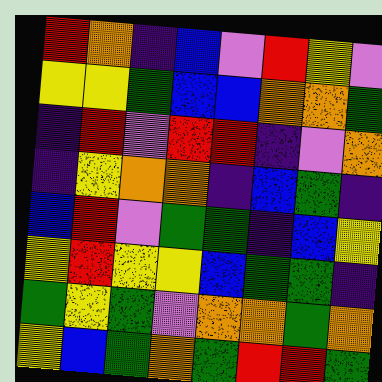[["red", "orange", "indigo", "blue", "violet", "red", "yellow", "violet"], ["yellow", "yellow", "green", "blue", "blue", "orange", "orange", "green"], ["indigo", "red", "violet", "red", "red", "indigo", "violet", "orange"], ["indigo", "yellow", "orange", "orange", "indigo", "blue", "green", "indigo"], ["blue", "red", "violet", "green", "green", "indigo", "blue", "yellow"], ["yellow", "red", "yellow", "yellow", "blue", "green", "green", "indigo"], ["green", "yellow", "green", "violet", "orange", "orange", "green", "orange"], ["yellow", "blue", "green", "orange", "green", "red", "red", "green"]]